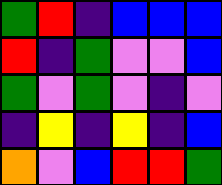[["green", "red", "indigo", "blue", "blue", "blue"], ["red", "indigo", "green", "violet", "violet", "blue"], ["green", "violet", "green", "violet", "indigo", "violet"], ["indigo", "yellow", "indigo", "yellow", "indigo", "blue"], ["orange", "violet", "blue", "red", "red", "green"]]